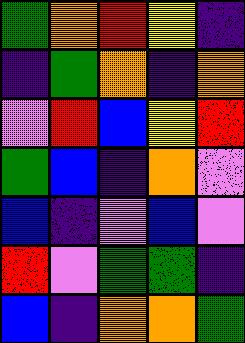[["green", "orange", "red", "yellow", "indigo"], ["indigo", "green", "orange", "indigo", "orange"], ["violet", "red", "blue", "yellow", "red"], ["green", "blue", "indigo", "orange", "violet"], ["blue", "indigo", "violet", "blue", "violet"], ["red", "violet", "green", "green", "indigo"], ["blue", "indigo", "orange", "orange", "green"]]